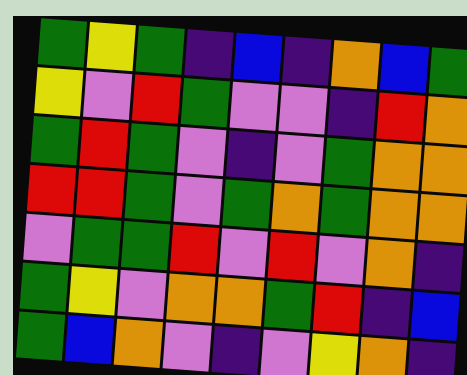[["green", "yellow", "green", "indigo", "blue", "indigo", "orange", "blue", "green"], ["yellow", "violet", "red", "green", "violet", "violet", "indigo", "red", "orange"], ["green", "red", "green", "violet", "indigo", "violet", "green", "orange", "orange"], ["red", "red", "green", "violet", "green", "orange", "green", "orange", "orange"], ["violet", "green", "green", "red", "violet", "red", "violet", "orange", "indigo"], ["green", "yellow", "violet", "orange", "orange", "green", "red", "indigo", "blue"], ["green", "blue", "orange", "violet", "indigo", "violet", "yellow", "orange", "indigo"]]